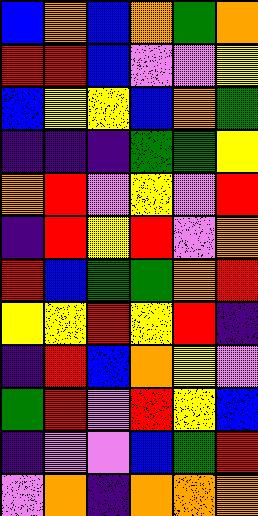[["blue", "orange", "blue", "orange", "green", "orange"], ["red", "red", "blue", "violet", "violet", "yellow"], ["blue", "yellow", "yellow", "blue", "orange", "green"], ["indigo", "indigo", "indigo", "green", "green", "yellow"], ["orange", "red", "violet", "yellow", "violet", "red"], ["indigo", "red", "yellow", "red", "violet", "orange"], ["red", "blue", "green", "green", "orange", "red"], ["yellow", "yellow", "red", "yellow", "red", "indigo"], ["indigo", "red", "blue", "orange", "yellow", "violet"], ["green", "red", "violet", "red", "yellow", "blue"], ["indigo", "violet", "violet", "blue", "green", "red"], ["violet", "orange", "indigo", "orange", "orange", "orange"]]